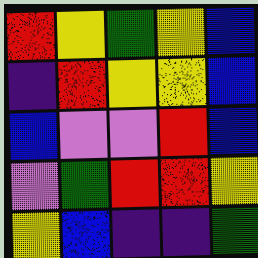[["red", "yellow", "green", "yellow", "blue"], ["indigo", "red", "yellow", "yellow", "blue"], ["blue", "violet", "violet", "red", "blue"], ["violet", "green", "red", "red", "yellow"], ["yellow", "blue", "indigo", "indigo", "green"]]